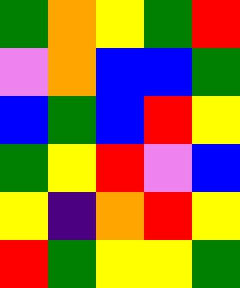[["green", "orange", "yellow", "green", "red"], ["violet", "orange", "blue", "blue", "green"], ["blue", "green", "blue", "red", "yellow"], ["green", "yellow", "red", "violet", "blue"], ["yellow", "indigo", "orange", "red", "yellow"], ["red", "green", "yellow", "yellow", "green"]]